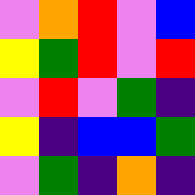[["violet", "orange", "red", "violet", "blue"], ["yellow", "green", "red", "violet", "red"], ["violet", "red", "violet", "green", "indigo"], ["yellow", "indigo", "blue", "blue", "green"], ["violet", "green", "indigo", "orange", "indigo"]]